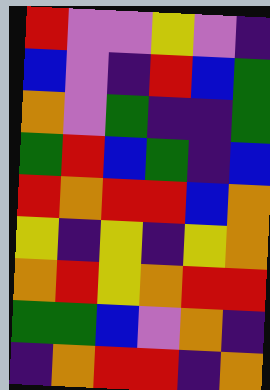[["red", "violet", "violet", "yellow", "violet", "indigo"], ["blue", "violet", "indigo", "red", "blue", "green"], ["orange", "violet", "green", "indigo", "indigo", "green"], ["green", "red", "blue", "green", "indigo", "blue"], ["red", "orange", "red", "red", "blue", "orange"], ["yellow", "indigo", "yellow", "indigo", "yellow", "orange"], ["orange", "red", "yellow", "orange", "red", "red"], ["green", "green", "blue", "violet", "orange", "indigo"], ["indigo", "orange", "red", "red", "indigo", "orange"]]